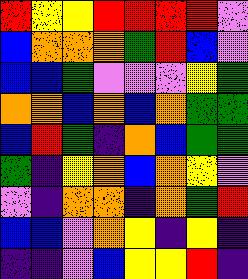[["red", "yellow", "yellow", "red", "red", "red", "red", "violet"], ["blue", "orange", "orange", "orange", "green", "red", "blue", "violet"], ["blue", "blue", "green", "violet", "violet", "violet", "yellow", "green"], ["orange", "orange", "blue", "orange", "blue", "orange", "green", "green"], ["blue", "red", "green", "indigo", "orange", "blue", "green", "green"], ["green", "indigo", "yellow", "orange", "blue", "orange", "yellow", "violet"], ["violet", "indigo", "orange", "orange", "indigo", "orange", "green", "red"], ["blue", "blue", "violet", "orange", "yellow", "indigo", "yellow", "indigo"], ["indigo", "indigo", "violet", "blue", "yellow", "yellow", "red", "indigo"]]